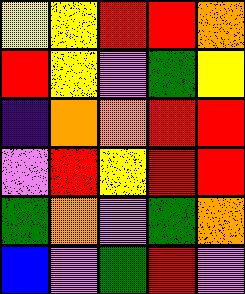[["yellow", "yellow", "red", "red", "orange"], ["red", "yellow", "violet", "green", "yellow"], ["indigo", "orange", "orange", "red", "red"], ["violet", "red", "yellow", "red", "red"], ["green", "orange", "violet", "green", "orange"], ["blue", "violet", "green", "red", "violet"]]